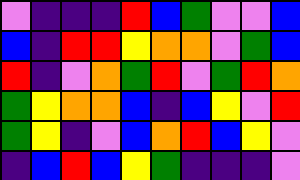[["violet", "indigo", "indigo", "indigo", "red", "blue", "green", "violet", "violet", "blue"], ["blue", "indigo", "red", "red", "yellow", "orange", "orange", "violet", "green", "blue"], ["red", "indigo", "violet", "orange", "green", "red", "violet", "green", "red", "orange"], ["green", "yellow", "orange", "orange", "blue", "indigo", "blue", "yellow", "violet", "red"], ["green", "yellow", "indigo", "violet", "blue", "orange", "red", "blue", "yellow", "violet"], ["indigo", "blue", "red", "blue", "yellow", "green", "indigo", "indigo", "indigo", "violet"]]